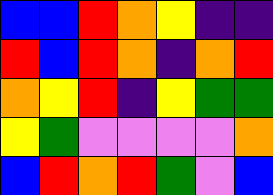[["blue", "blue", "red", "orange", "yellow", "indigo", "indigo"], ["red", "blue", "red", "orange", "indigo", "orange", "red"], ["orange", "yellow", "red", "indigo", "yellow", "green", "green"], ["yellow", "green", "violet", "violet", "violet", "violet", "orange"], ["blue", "red", "orange", "red", "green", "violet", "blue"]]